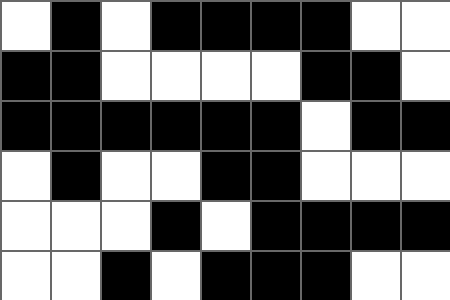[["white", "black", "white", "black", "black", "black", "black", "white", "white"], ["black", "black", "white", "white", "white", "white", "black", "black", "white"], ["black", "black", "black", "black", "black", "black", "white", "black", "black"], ["white", "black", "white", "white", "black", "black", "white", "white", "white"], ["white", "white", "white", "black", "white", "black", "black", "black", "black"], ["white", "white", "black", "white", "black", "black", "black", "white", "white"]]